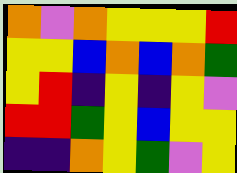[["orange", "violet", "orange", "yellow", "yellow", "yellow", "red"], ["yellow", "yellow", "blue", "orange", "blue", "orange", "green"], ["yellow", "red", "indigo", "yellow", "indigo", "yellow", "violet"], ["red", "red", "green", "yellow", "blue", "yellow", "yellow"], ["indigo", "indigo", "orange", "yellow", "green", "violet", "yellow"]]